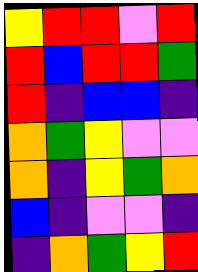[["yellow", "red", "red", "violet", "red"], ["red", "blue", "red", "red", "green"], ["red", "indigo", "blue", "blue", "indigo"], ["orange", "green", "yellow", "violet", "violet"], ["orange", "indigo", "yellow", "green", "orange"], ["blue", "indigo", "violet", "violet", "indigo"], ["indigo", "orange", "green", "yellow", "red"]]